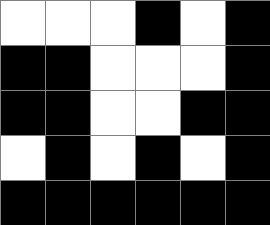[["white", "white", "white", "black", "white", "black"], ["black", "black", "white", "white", "white", "black"], ["black", "black", "white", "white", "black", "black"], ["white", "black", "white", "black", "white", "black"], ["black", "black", "black", "black", "black", "black"]]